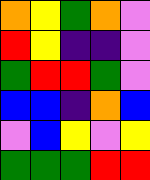[["orange", "yellow", "green", "orange", "violet"], ["red", "yellow", "indigo", "indigo", "violet"], ["green", "red", "red", "green", "violet"], ["blue", "blue", "indigo", "orange", "blue"], ["violet", "blue", "yellow", "violet", "yellow"], ["green", "green", "green", "red", "red"]]